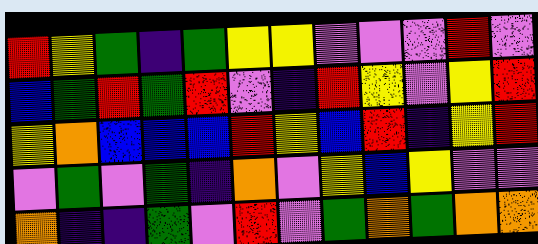[["red", "yellow", "green", "indigo", "green", "yellow", "yellow", "violet", "violet", "violet", "red", "violet"], ["blue", "green", "red", "green", "red", "violet", "indigo", "red", "yellow", "violet", "yellow", "red"], ["yellow", "orange", "blue", "blue", "blue", "red", "yellow", "blue", "red", "indigo", "yellow", "red"], ["violet", "green", "violet", "green", "indigo", "orange", "violet", "yellow", "blue", "yellow", "violet", "violet"], ["orange", "indigo", "indigo", "green", "violet", "red", "violet", "green", "orange", "green", "orange", "orange"]]